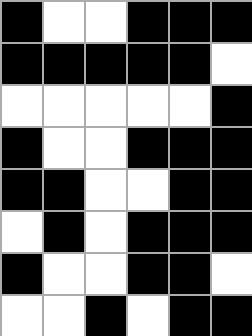[["black", "white", "white", "black", "black", "black"], ["black", "black", "black", "black", "black", "white"], ["white", "white", "white", "white", "white", "black"], ["black", "white", "white", "black", "black", "black"], ["black", "black", "white", "white", "black", "black"], ["white", "black", "white", "black", "black", "black"], ["black", "white", "white", "black", "black", "white"], ["white", "white", "black", "white", "black", "black"]]